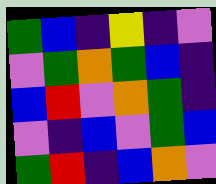[["green", "blue", "indigo", "yellow", "indigo", "violet"], ["violet", "green", "orange", "green", "blue", "indigo"], ["blue", "red", "violet", "orange", "green", "indigo"], ["violet", "indigo", "blue", "violet", "green", "blue"], ["green", "red", "indigo", "blue", "orange", "violet"]]